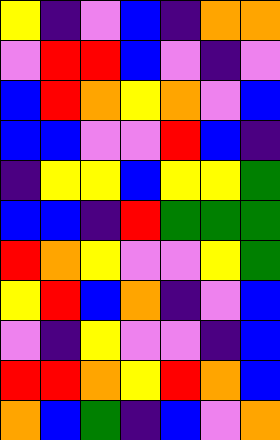[["yellow", "indigo", "violet", "blue", "indigo", "orange", "orange"], ["violet", "red", "red", "blue", "violet", "indigo", "violet"], ["blue", "red", "orange", "yellow", "orange", "violet", "blue"], ["blue", "blue", "violet", "violet", "red", "blue", "indigo"], ["indigo", "yellow", "yellow", "blue", "yellow", "yellow", "green"], ["blue", "blue", "indigo", "red", "green", "green", "green"], ["red", "orange", "yellow", "violet", "violet", "yellow", "green"], ["yellow", "red", "blue", "orange", "indigo", "violet", "blue"], ["violet", "indigo", "yellow", "violet", "violet", "indigo", "blue"], ["red", "red", "orange", "yellow", "red", "orange", "blue"], ["orange", "blue", "green", "indigo", "blue", "violet", "orange"]]